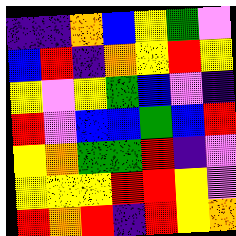[["indigo", "indigo", "orange", "blue", "yellow", "green", "violet"], ["blue", "red", "indigo", "orange", "yellow", "red", "yellow"], ["yellow", "violet", "yellow", "green", "blue", "violet", "indigo"], ["red", "violet", "blue", "blue", "green", "blue", "red"], ["yellow", "orange", "green", "green", "red", "indigo", "violet"], ["yellow", "yellow", "yellow", "red", "red", "yellow", "violet"], ["red", "orange", "red", "indigo", "red", "yellow", "orange"]]